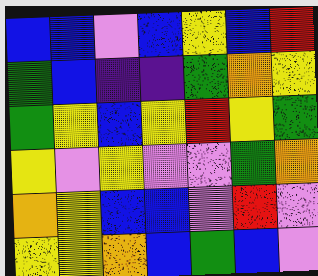[["blue", "blue", "violet", "blue", "yellow", "blue", "red"], ["green", "blue", "indigo", "indigo", "green", "orange", "yellow"], ["green", "yellow", "blue", "yellow", "red", "yellow", "green"], ["yellow", "violet", "yellow", "violet", "violet", "green", "orange"], ["orange", "yellow", "blue", "blue", "violet", "red", "violet"], ["yellow", "yellow", "orange", "blue", "green", "blue", "violet"]]